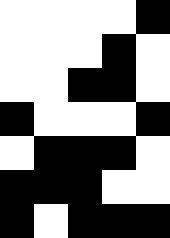[["white", "white", "white", "white", "black"], ["white", "white", "white", "black", "white"], ["white", "white", "black", "black", "white"], ["black", "white", "white", "white", "black"], ["white", "black", "black", "black", "white"], ["black", "black", "black", "white", "white"], ["black", "white", "black", "black", "black"]]